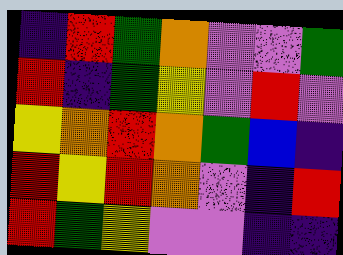[["indigo", "red", "green", "orange", "violet", "violet", "green"], ["red", "indigo", "green", "yellow", "violet", "red", "violet"], ["yellow", "orange", "red", "orange", "green", "blue", "indigo"], ["red", "yellow", "red", "orange", "violet", "indigo", "red"], ["red", "green", "yellow", "violet", "violet", "indigo", "indigo"]]